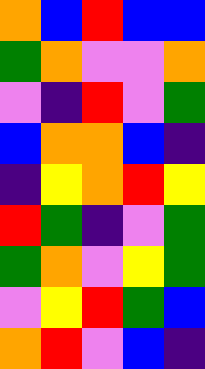[["orange", "blue", "red", "blue", "blue"], ["green", "orange", "violet", "violet", "orange"], ["violet", "indigo", "red", "violet", "green"], ["blue", "orange", "orange", "blue", "indigo"], ["indigo", "yellow", "orange", "red", "yellow"], ["red", "green", "indigo", "violet", "green"], ["green", "orange", "violet", "yellow", "green"], ["violet", "yellow", "red", "green", "blue"], ["orange", "red", "violet", "blue", "indigo"]]